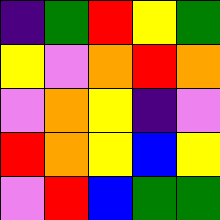[["indigo", "green", "red", "yellow", "green"], ["yellow", "violet", "orange", "red", "orange"], ["violet", "orange", "yellow", "indigo", "violet"], ["red", "orange", "yellow", "blue", "yellow"], ["violet", "red", "blue", "green", "green"]]